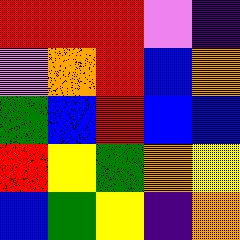[["red", "red", "red", "violet", "indigo"], ["violet", "orange", "red", "blue", "orange"], ["green", "blue", "red", "blue", "blue"], ["red", "yellow", "green", "orange", "yellow"], ["blue", "green", "yellow", "indigo", "orange"]]